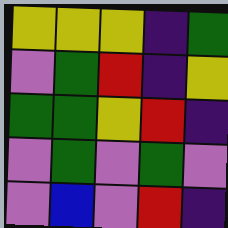[["yellow", "yellow", "yellow", "indigo", "green"], ["violet", "green", "red", "indigo", "yellow"], ["green", "green", "yellow", "red", "indigo"], ["violet", "green", "violet", "green", "violet"], ["violet", "blue", "violet", "red", "indigo"]]